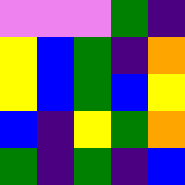[["violet", "violet", "violet", "green", "indigo"], ["yellow", "blue", "green", "indigo", "orange"], ["yellow", "blue", "green", "blue", "yellow"], ["blue", "indigo", "yellow", "green", "orange"], ["green", "indigo", "green", "indigo", "blue"]]